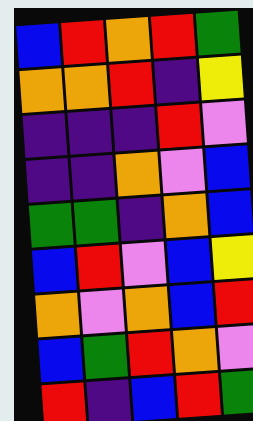[["blue", "red", "orange", "red", "green"], ["orange", "orange", "red", "indigo", "yellow"], ["indigo", "indigo", "indigo", "red", "violet"], ["indigo", "indigo", "orange", "violet", "blue"], ["green", "green", "indigo", "orange", "blue"], ["blue", "red", "violet", "blue", "yellow"], ["orange", "violet", "orange", "blue", "red"], ["blue", "green", "red", "orange", "violet"], ["red", "indigo", "blue", "red", "green"]]